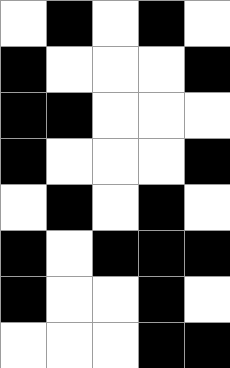[["white", "black", "white", "black", "white"], ["black", "white", "white", "white", "black"], ["black", "black", "white", "white", "white"], ["black", "white", "white", "white", "black"], ["white", "black", "white", "black", "white"], ["black", "white", "black", "black", "black"], ["black", "white", "white", "black", "white"], ["white", "white", "white", "black", "black"]]